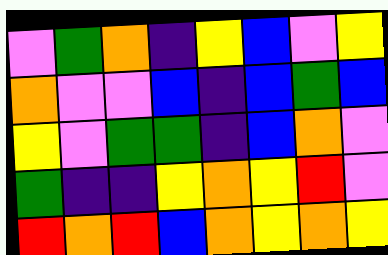[["violet", "green", "orange", "indigo", "yellow", "blue", "violet", "yellow"], ["orange", "violet", "violet", "blue", "indigo", "blue", "green", "blue"], ["yellow", "violet", "green", "green", "indigo", "blue", "orange", "violet"], ["green", "indigo", "indigo", "yellow", "orange", "yellow", "red", "violet"], ["red", "orange", "red", "blue", "orange", "yellow", "orange", "yellow"]]